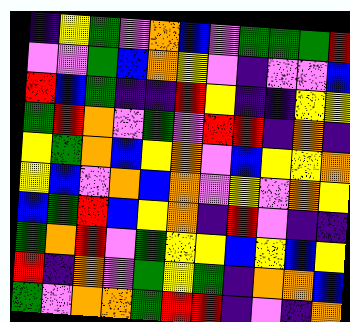[["indigo", "yellow", "green", "violet", "orange", "blue", "violet", "green", "green", "green", "red"], ["violet", "violet", "green", "blue", "orange", "yellow", "violet", "indigo", "violet", "violet", "blue"], ["red", "blue", "green", "indigo", "indigo", "red", "yellow", "indigo", "indigo", "yellow", "yellow"], ["green", "red", "orange", "violet", "green", "violet", "red", "red", "indigo", "orange", "indigo"], ["yellow", "green", "orange", "blue", "yellow", "orange", "violet", "blue", "yellow", "yellow", "orange"], ["yellow", "blue", "violet", "orange", "blue", "orange", "violet", "yellow", "violet", "orange", "yellow"], ["blue", "green", "red", "blue", "yellow", "orange", "indigo", "red", "violet", "indigo", "indigo"], ["green", "orange", "red", "violet", "green", "yellow", "yellow", "blue", "yellow", "blue", "yellow"], ["red", "indigo", "orange", "violet", "green", "yellow", "green", "indigo", "orange", "orange", "blue"], ["green", "violet", "orange", "orange", "green", "red", "red", "indigo", "violet", "indigo", "orange"]]